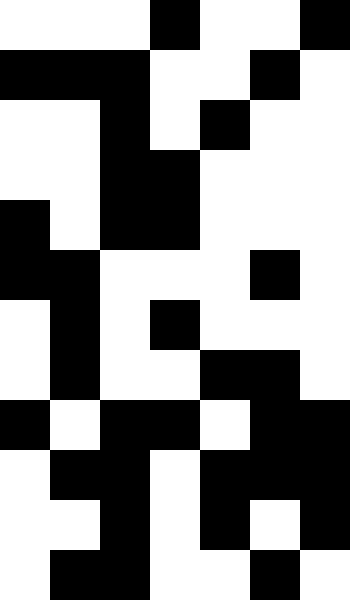[["white", "white", "white", "black", "white", "white", "black"], ["black", "black", "black", "white", "white", "black", "white"], ["white", "white", "black", "white", "black", "white", "white"], ["white", "white", "black", "black", "white", "white", "white"], ["black", "white", "black", "black", "white", "white", "white"], ["black", "black", "white", "white", "white", "black", "white"], ["white", "black", "white", "black", "white", "white", "white"], ["white", "black", "white", "white", "black", "black", "white"], ["black", "white", "black", "black", "white", "black", "black"], ["white", "black", "black", "white", "black", "black", "black"], ["white", "white", "black", "white", "black", "white", "black"], ["white", "black", "black", "white", "white", "black", "white"]]